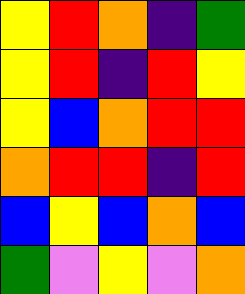[["yellow", "red", "orange", "indigo", "green"], ["yellow", "red", "indigo", "red", "yellow"], ["yellow", "blue", "orange", "red", "red"], ["orange", "red", "red", "indigo", "red"], ["blue", "yellow", "blue", "orange", "blue"], ["green", "violet", "yellow", "violet", "orange"]]